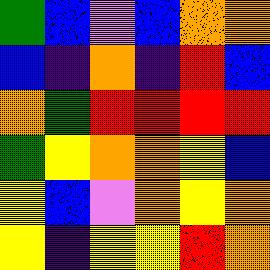[["green", "blue", "violet", "blue", "orange", "orange"], ["blue", "indigo", "orange", "indigo", "red", "blue"], ["orange", "green", "red", "red", "red", "red"], ["green", "yellow", "orange", "orange", "yellow", "blue"], ["yellow", "blue", "violet", "orange", "yellow", "orange"], ["yellow", "indigo", "yellow", "yellow", "red", "orange"]]